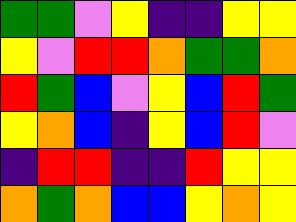[["green", "green", "violet", "yellow", "indigo", "indigo", "yellow", "yellow"], ["yellow", "violet", "red", "red", "orange", "green", "green", "orange"], ["red", "green", "blue", "violet", "yellow", "blue", "red", "green"], ["yellow", "orange", "blue", "indigo", "yellow", "blue", "red", "violet"], ["indigo", "red", "red", "indigo", "indigo", "red", "yellow", "yellow"], ["orange", "green", "orange", "blue", "blue", "yellow", "orange", "yellow"]]